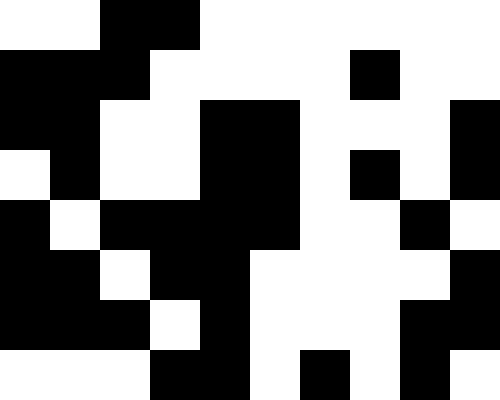[["white", "white", "black", "black", "white", "white", "white", "white", "white", "white"], ["black", "black", "black", "white", "white", "white", "white", "black", "white", "white"], ["black", "black", "white", "white", "black", "black", "white", "white", "white", "black"], ["white", "black", "white", "white", "black", "black", "white", "black", "white", "black"], ["black", "white", "black", "black", "black", "black", "white", "white", "black", "white"], ["black", "black", "white", "black", "black", "white", "white", "white", "white", "black"], ["black", "black", "black", "white", "black", "white", "white", "white", "black", "black"], ["white", "white", "white", "black", "black", "white", "black", "white", "black", "white"]]